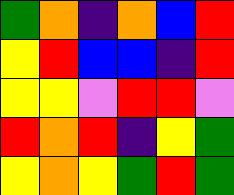[["green", "orange", "indigo", "orange", "blue", "red"], ["yellow", "red", "blue", "blue", "indigo", "red"], ["yellow", "yellow", "violet", "red", "red", "violet"], ["red", "orange", "red", "indigo", "yellow", "green"], ["yellow", "orange", "yellow", "green", "red", "green"]]